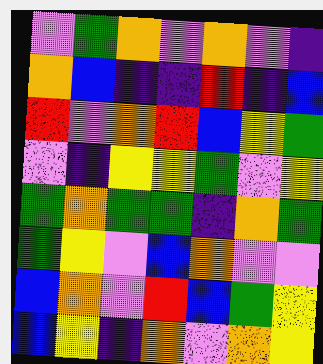[["violet", "green", "orange", "violet", "orange", "violet", "indigo"], ["orange", "blue", "indigo", "indigo", "red", "indigo", "blue"], ["red", "violet", "orange", "red", "blue", "yellow", "green"], ["violet", "indigo", "yellow", "yellow", "green", "violet", "yellow"], ["green", "orange", "green", "green", "indigo", "orange", "green"], ["green", "yellow", "violet", "blue", "orange", "violet", "violet"], ["blue", "orange", "violet", "red", "blue", "green", "yellow"], ["blue", "yellow", "indigo", "orange", "violet", "orange", "yellow"]]